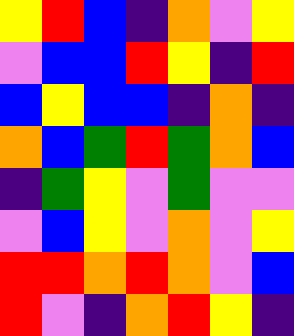[["yellow", "red", "blue", "indigo", "orange", "violet", "yellow"], ["violet", "blue", "blue", "red", "yellow", "indigo", "red"], ["blue", "yellow", "blue", "blue", "indigo", "orange", "indigo"], ["orange", "blue", "green", "red", "green", "orange", "blue"], ["indigo", "green", "yellow", "violet", "green", "violet", "violet"], ["violet", "blue", "yellow", "violet", "orange", "violet", "yellow"], ["red", "red", "orange", "red", "orange", "violet", "blue"], ["red", "violet", "indigo", "orange", "red", "yellow", "indigo"]]